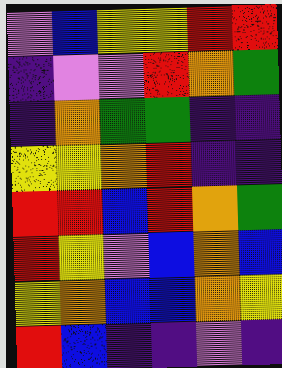[["violet", "blue", "yellow", "yellow", "red", "red"], ["indigo", "violet", "violet", "red", "orange", "green"], ["indigo", "orange", "green", "green", "indigo", "indigo"], ["yellow", "yellow", "orange", "red", "indigo", "indigo"], ["red", "red", "blue", "red", "orange", "green"], ["red", "yellow", "violet", "blue", "orange", "blue"], ["yellow", "orange", "blue", "blue", "orange", "yellow"], ["red", "blue", "indigo", "indigo", "violet", "indigo"]]